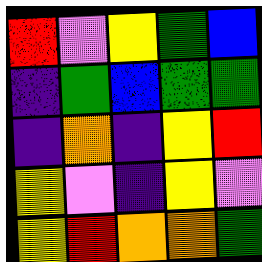[["red", "violet", "yellow", "green", "blue"], ["indigo", "green", "blue", "green", "green"], ["indigo", "orange", "indigo", "yellow", "red"], ["yellow", "violet", "indigo", "yellow", "violet"], ["yellow", "red", "orange", "orange", "green"]]